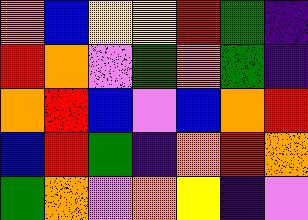[["orange", "blue", "yellow", "yellow", "red", "green", "indigo"], ["red", "orange", "violet", "green", "orange", "green", "indigo"], ["orange", "red", "blue", "violet", "blue", "orange", "red"], ["blue", "red", "green", "indigo", "orange", "red", "orange"], ["green", "orange", "violet", "orange", "yellow", "indigo", "violet"]]